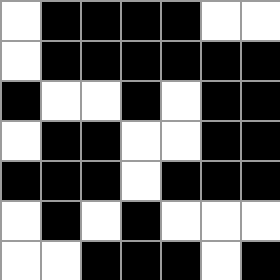[["white", "black", "black", "black", "black", "white", "white"], ["white", "black", "black", "black", "black", "black", "black"], ["black", "white", "white", "black", "white", "black", "black"], ["white", "black", "black", "white", "white", "black", "black"], ["black", "black", "black", "white", "black", "black", "black"], ["white", "black", "white", "black", "white", "white", "white"], ["white", "white", "black", "black", "black", "white", "black"]]